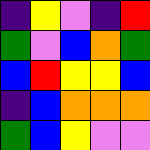[["indigo", "yellow", "violet", "indigo", "red"], ["green", "violet", "blue", "orange", "green"], ["blue", "red", "yellow", "yellow", "blue"], ["indigo", "blue", "orange", "orange", "orange"], ["green", "blue", "yellow", "violet", "violet"]]